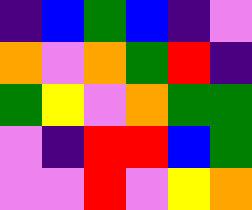[["indigo", "blue", "green", "blue", "indigo", "violet"], ["orange", "violet", "orange", "green", "red", "indigo"], ["green", "yellow", "violet", "orange", "green", "green"], ["violet", "indigo", "red", "red", "blue", "green"], ["violet", "violet", "red", "violet", "yellow", "orange"]]